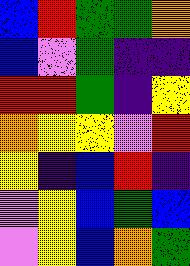[["blue", "red", "green", "green", "orange"], ["blue", "violet", "green", "indigo", "indigo"], ["red", "red", "green", "indigo", "yellow"], ["orange", "yellow", "yellow", "violet", "red"], ["yellow", "indigo", "blue", "red", "indigo"], ["violet", "yellow", "blue", "green", "blue"], ["violet", "yellow", "blue", "orange", "green"]]